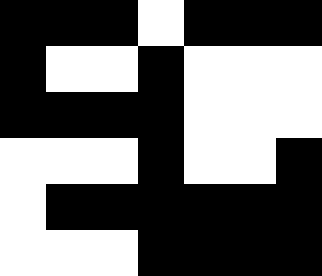[["black", "black", "black", "white", "black", "black", "black"], ["black", "white", "white", "black", "white", "white", "white"], ["black", "black", "black", "black", "white", "white", "white"], ["white", "white", "white", "black", "white", "white", "black"], ["white", "black", "black", "black", "black", "black", "black"], ["white", "white", "white", "black", "black", "black", "black"]]